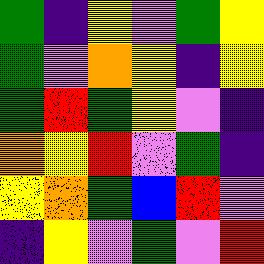[["green", "indigo", "yellow", "violet", "green", "yellow"], ["green", "violet", "orange", "yellow", "indigo", "yellow"], ["green", "red", "green", "yellow", "violet", "indigo"], ["orange", "yellow", "red", "violet", "green", "indigo"], ["yellow", "orange", "green", "blue", "red", "violet"], ["indigo", "yellow", "violet", "green", "violet", "red"]]